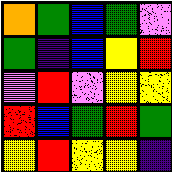[["orange", "green", "blue", "green", "violet"], ["green", "indigo", "blue", "yellow", "red"], ["violet", "red", "violet", "yellow", "yellow"], ["red", "blue", "green", "red", "green"], ["yellow", "red", "yellow", "yellow", "indigo"]]